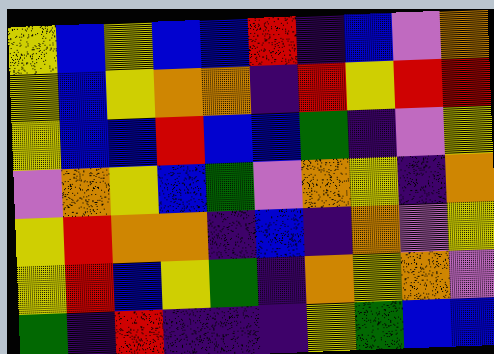[["yellow", "blue", "yellow", "blue", "blue", "red", "indigo", "blue", "violet", "orange"], ["yellow", "blue", "yellow", "orange", "orange", "indigo", "red", "yellow", "red", "red"], ["yellow", "blue", "blue", "red", "blue", "blue", "green", "indigo", "violet", "yellow"], ["violet", "orange", "yellow", "blue", "green", "violet", "orange", "yellow", "indigo", "orange"], ["yellow", "red", "orange", "orange", "indigo", "blue", "indigo", "orange", "violet", "yellow"], ["yellow", "red", "blue", "yellow", "green", "indigo", "orange", "yellow", "orange", "violet"], ["green", "indigo", "red", "indigo", "indigo", "indigo", "yellow", "green", "blue", "blue"]]